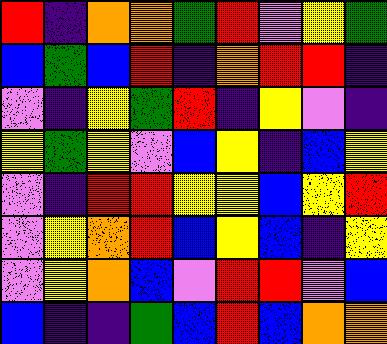[["red", "indigo", "orange", "orange", "green", "red", "violet", "yellow", "green"], ["blue", "green", "blue", "red", "indigo", "orange", "red", "red", "indigo"], ["violet", "indigo", "yellow", "green", "red", "indigo", "yellow", "violet", "indigo"], ["yellow", "green", "yellow", "violet", "blue", "yellow", "indigo", "blue", "yellow"], ["violet", "indigo", "red", "red", "yellow", "yellow", "blue", "yellow", "red"], ["violet", "yellow", "orange", "red", "blue", "yellow", "blue", "indigo", "yellow"], ["violet", "yellow", "orange", "blue", "violet", "red", "red", "violet", "blue"], ["blue", "indigo", "indigo", "green", "blue", "red", "blue", "orange", "orange"]]